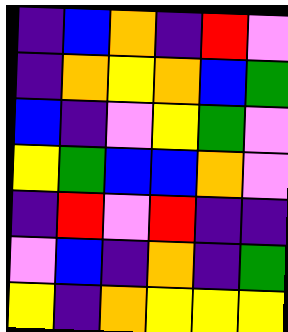[["indigo", "blue", "orange", "indigo", "red", "violet"], ["indigo", "orange", "yellow", "orange", "blue", "green"], ["blue", "indigo", "violet", "yellow", "green", "violet"], ["yellow", "green", "blue", "blue", "orange", "violet"], ["indigo", "red", "violet", "red", "indigo", "indigo"], ["violet", "blue", "indigo", "orange", "indigo", "green"], ["yellow", "indigo", "orange", "yellow", "yellow", "yellow"]]